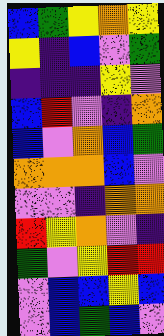[["blue", "green", "yellow", "orange", "yellow"], ["yellow", "indigo", "blue", "violet", "green"], ["indigo", "indigo", "indigo", "yellow", "violet"], ["blue", "red", "violet", "indigo", "orange"], ["blue", "violet", "orange", "blue", "green"], ["orange", "orange", "orange", "blue", "violet"], ["violet", "violet", "indigo", "orange", "orange"], ["red", "yellow", "orange", "violet", "indigo"], ["green", "violet", "yellow", "red", "red"], ["violet", "blue", "blue", "yellow", "blue"], ["violet", "blue", "green", "blue", "violet"]]